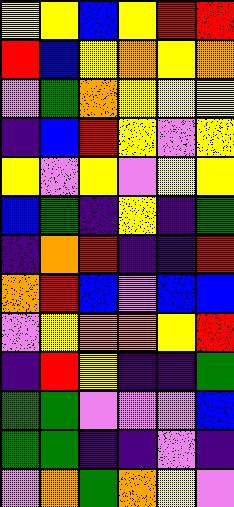[["yellow", "yellow", "blue", "yellow", "red", "red"], ["red", "blue", "yellow", "orange", "yellow", "orange"], ["violet", "green", "orange", "yellow", "yellow", "yellow"], ["indigo", "blue", "red", "yellow", "violet", "yellow"], ["yellow", "violet", "yellow", "violet", "yellow", "yellow"], ["blue", "green", "indigo", "yellow", "indigo", "green"], ["indigo", "orange", "red", "indigo", "indigo", "red"], ["orange", "red", "blue", "violet", "blue", "blue"], ["violet", "yellow", "orange", "orange", "yellow", "red"], ["indigo", "red", "yellow", "indigo", "indigo", "green"], ["green", "green", "violet", "violet", "violet", "blue"], ["green", "green", "indigo", "indigo", "violet", "indigo"], ["violet", "orange", "green", "orange", "yellow", "violet"]]